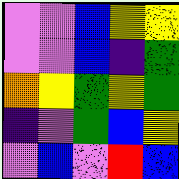[["violet", "violet", "blue", "yellow", "yellow"], ["violet", "violet", "blue", "indigo", "green"], ["orange", "yellow", "green", "yellow", "green"], ["indigo", "violet", "green", "blue", "yellow"], ["violet", "blue", "violet", "red", "blue"]]